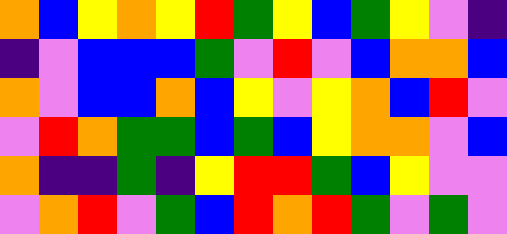[["orange", "blue", "yellow", "orange", "yellow", "red", "green", "yellow", "blue", "green", "yellow", "violet", "indigo"], ["indigo", "violet", "blue", "blue", "blue", "green", "violet", "red", "violet", "blue", "orange", "orange", "blue"], ["orange", "violet", "blue", "blue", "orange", "blue", "yellow", "violet", "yellow", "orange", "blue", "red", "violet"], ["violet", "red", "orange", "green", "green", "blue", "green", "blue", "yellow", "orange", "orange", "violet", "blue"], ["orange", "indigo", "indigo", "green", "indigo", "yellow", "red", "red", "green", "blue", "yellow", "violet", "violet"], ["violet", "orange", "red", "violet", "green", "blue", "red", "orange", "red", "green", "violet", "green", "violet"]]